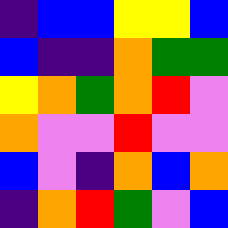[["indigo", "blue", "blue", "yellow", "yellow", "blue"], ["blue", "indigo", "indigo", "orange", "green", "green"], ["yellow", "orange", "green", "orange", "red", "violet"], ["orange", "violet", "violet", "red", "violet", "violet"], ["blue", "violet", "indigo", "orange", "blue", "orange"], ["indigo", "orange", "red", "green", "violet", "blue"]]